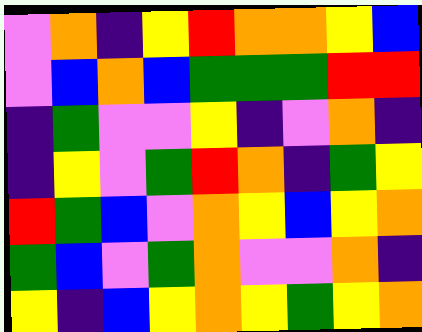[["violet", "orange", "indigo", "yellow", "red", "orange", "orange", "yellow", "blue"], ["violet", "blue", "orange", "blue", "green", "green", "green", "red", "red"], ["indigo", "green", "violet", "violet", "yellow", "indigo", "violet", "orange", "indigo"], ["indigo", "yellow", "violet", "green", "red", "orange", "indigo", "green", "yellow"], ["red", "green", "blue", "violet", "orange", "yellow", "blue", "yellow", "orange"], ["green", "blue", "violet", "green", "orange", "violet", "violet", "orange", "indigo"], ["yellow", "indigo", "blue", "yellow", "orange", "yellow", "green", "yellow", "orange"]]